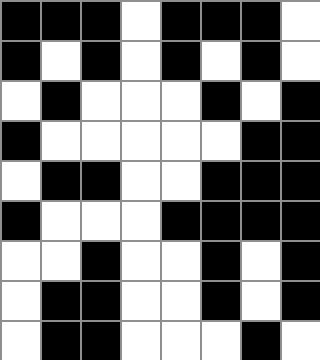[["black", "black", "black", "white", "black", "black", "black", "white"], ["black", "white", "black", "white", "black", "white", "black", "white"], ["white", "black", "white", "white", "white", "black", "white", "black"], ["black", "white", "white", "white", "white", "white", "black", "black"], ["white", "black", "black", "white", "white", "black", "black", "black"], ["black", "white", "white", "white", "black", "black", "black", "black"], ["white", "white", "black", "white", "white", "black", "white", "black"], ["white", "black", "black", "white", "white", "black", "white", "black"], ["white", "black", "black", "white", "white", "white", "black", "white"]]